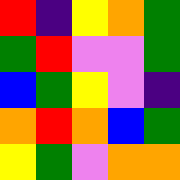[["red", "indigo", "yellow", "orange", "green"], ["green", "red", "violet", "violet", "green"], ["blue", "green", "yellow", "violet", "indigo"], ["orange", "red", "orange", "blue", "green"], ["yellow", "green", "violet", "orange", "orange"]]